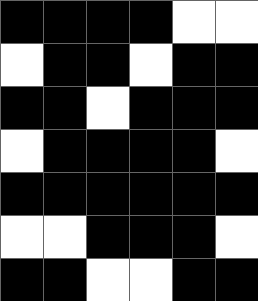[["black", "black", "black", "black", "white", "white"], ["white", "black", "black", "white", "black", "black"], ["black", "black", "white", "black", "black", "black"], ["white", "black", "black", "black", "black", "white"], ["black", "black", "black", "black", "black", "black"], ["white", "white", "black", "black", "black", "white"], ["black", "black", "white", "white", "black", "black"]]